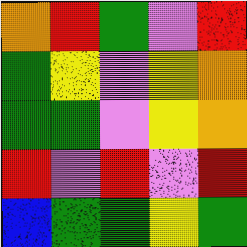[["orange", "red", "green", "violet", "red"], ["green", "yellow", "violet", "yellow", "orange"], ["green", "green", "violet", "yellow", "orange"], ["red", "violet", "red", "violet", "red"], ["blue", "green", "green", "yellow", "green"]]